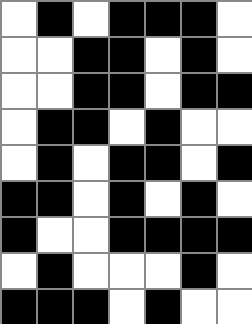[["white", "black", "white", "black", "black", "black", "white"], ["white", "white", "black", "black", "white", "black", "white"], ["white", "white", "black", "black", "white", "black", "black"], ["white", "black", "black", "white", "black", "white", "white"], ["white", "black", "white", "black", "black", "white", "black"], ["black", "black", "white", "black", "white", "black", "white"], ["black", "white", "white", "black", "black", "black", "black"], ["white", "black", "white", "white", "white", "black", "white"], ["black", "black", "black", "white", "black", "white", "white"]]